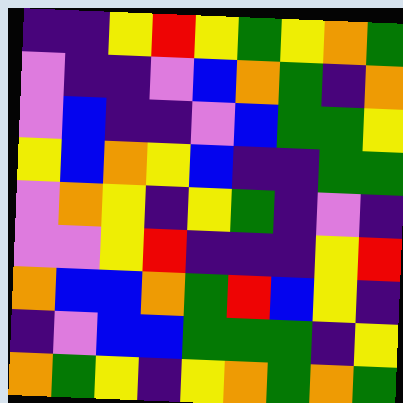[["indigo", "indigo", "yellow", "red", "yellow", "green", "yellow", "orange", "green"], ["violet", "indigo", "indigo", "violet", "blue", "orange", "green", "indigo", "orange"], ["violet", "blue", "indigo", "indigo", "violet", "blue", "green", "green", "yellow"], ["yellow", "blue", "orange", "yellow", "blue", "indigo", "indigo", "green", "green"], ["violet", "orange", "yellow", "indigo", "yellow", "green", "indigo", "violet", "indigo"], ["violet", "violet", "yellow", "red", "indigo", "indigo", "indigo", "yellow", "red"], ["orange", "blue", "blue", "orange", "green", "red", "blue", "yellow", "indigo"], ["indigo", "violet", "blue", "blue", "green", "green", "green", "indigo", "yellow"], ["orange", "green", "yellow", "indigo", "yellow", "orange", "green", "orange", "green"]]